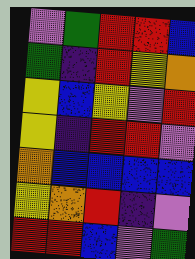[["violet", "green", "red", "red", "blue"], ["green", "indigo", "red", "yellow", "orange"], ["yellow", "blue", "yellow", "violet", "red"], ["yellow", "indigo", "red", "red", "violet"], ["orange", "blue", "blue", "blue", "blue"], ["yellow", "orange", "red", "indigo", "violet"], ["red", "red", "blue", "violet", "green"]]